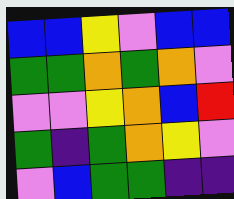[["blue", "blue", "yellow", "violet", "blue", "blue"], ["green", "green", "orange", "green", "orange", "violet"], ["violet", "violet", "yellow", "orange", "blue", "red"], ["green", "indigo", "green", "orange", "yellow", "violet"], ["violet", "blue", "green", "green", "indigo", "indigo"]]